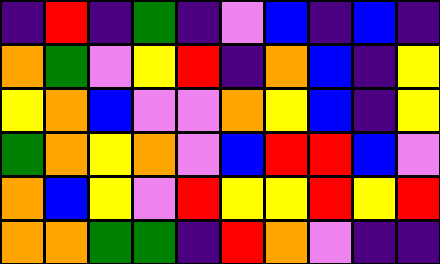[["indigo", "red", "indigo", "green", "indigo", "violet", "blue", "indigo", "blue", "indigo"], ["orange", "green", "violet", "yellow", "red", "indigo", "orange", "blue", "indigo", "yellow"], ["yellow", "orange", "blue", "violet", "violet", "orange", "yellow", "blue", "indigo", "yellow"], ["green", "orange", "yellow", "orange", "violet", "blue", "red", "red", "blue", "violet"], ["orange", "blue", "yellow", "violet", "red", "yellow", "yellow", "red", "yellow", "red"], ["orange", "orange", "green", "green", "indigo", "red", "orange", "violet", "indigo", "indigo"]]